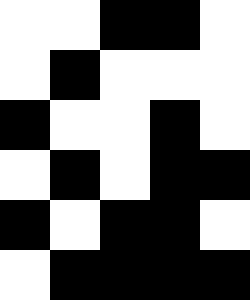[["white", "white", "black", "black", "white"], ["white", "black", "white", "white", "white"], ["black", "white", "white", "black", "white"], ["white", "black", "white", "black", "black"], ["black", "white", "black", "black", "white"], ["white", "black", "black", "black", "black"]]